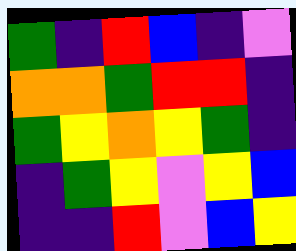[["green", "indigo", "red", "blue", "indigo", "violet"], ["orange", "orange", "green", "red", "red", "indigo"], ["green", "yellow", "orange", "yellow", "green", "indigo"], ["indigo", "green", "yellow", "violet", "yellow", "blue"], ["indigo", "indigo", "red", "violet", "blue", "yellow"]]